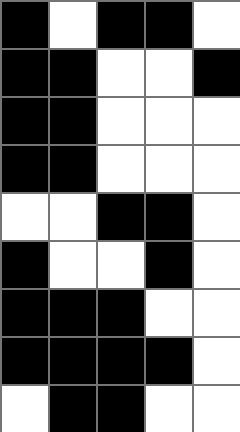[["black", "white", "black", "black", "white"], ["black", "black", "white", "white", "black"], ["black", "black", "white", "white", "white"], ["black", "black", "white", "white", "white"], ["white", "white", "black", "black", "white"], ["black", "white", "white", "black", "white"], ["black", "black", "black", "white", "white"], ["black", "black", "black", "black", "white"], ["white", "black", "black", "white", "white"]]